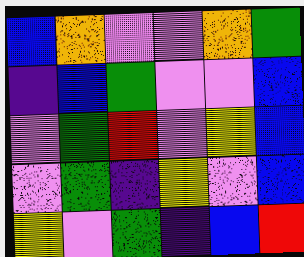[["blue", "orange", "violet", "violet", "orange", "green"], ["indigo", "blue", "green", "violet", "violet", "blue"], ["violet", "green", "red", "violet", "yellow", "blue"], ["violet", "green", "indigo", "yellow", "violet", "blue"], ["yellow", "violet", "green", "indigo", "blue", "red"]]